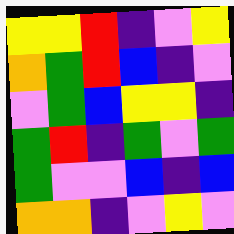[["yellow", "yellow", "red", "indigo", "violet", "yellow"], ["orange", "green", "red", "blue", "indigo", "violet"], ["violet", "green", "blue", "yellow", "yellow", "indigo"], ["green", "red", "indigo", "green", "violet", "green"], ["green", "violet", "violet", "blue", "indigo", "blue"], ["orange", "orange", "indigo", "violet", "yellow", "violet"]]